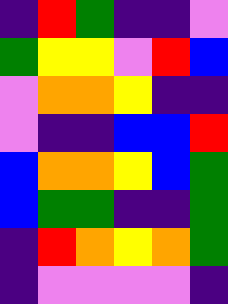[["indigo", "red", "green", "indigo", "indigo", "violet"], ["green", "yellow", "yellow", "violet", "red", "blue"], ["violet", "orange", "orange", "yellow", "indigo", "indigo"], ["violet", "indigo", "indigo", "blue", "blue", "red"], ["blue", "orange", "orange", "yellow", "blue", "green"], ["blue", "green", "green", "indigo", "indigo", "green"], ["indigo", "red", "orange", "yellow", "orange", "green"], ["indigo", "violet", "violet", "violet", "violet", "indigo"]]